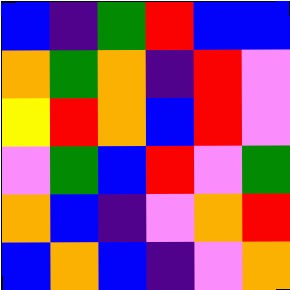[["blue", "indigo", "green", "red", "blue", "blue"], ["orange", "green", "orange", "indigo", "red", "violet"], ["yellow", "red", "orange", "blue", "red", "violet"], ["violet", "green", "blue", "red", "violet", "green"], ["orange", "blue", "indigo", "violet", "orange", "red"], ["blue", "orange", "blue", "indigo", "violet", "orange"]]